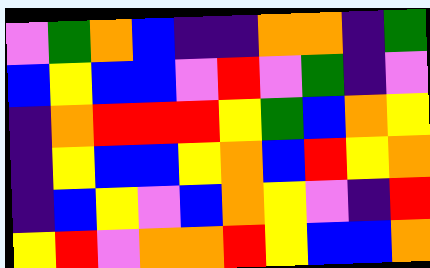[["violet", "green", "orange", "blue", "indigo", "indigo", "orange", "orange", "indigo", "green"], ["blue", "yellow", "blue", "blue", "violet", "red", "violet", "green", "indigo", "violet"], ["indigo", "orange", "red", "red", "red", "yellow", "green", "blue", "orange", "yellow"], ["indigo", "yellow", "blue", "blue", "yellow", "orange", "blue", "red", "yellow", "orange"], ["indigo", "blue", "yellow", "violet", "blue", "orange", "yellow", "violet", "indigo", "red"], ["yellow", "red", "violet", "orange", "orange", "red", "yellow", "blue", "blue", "orange"]]